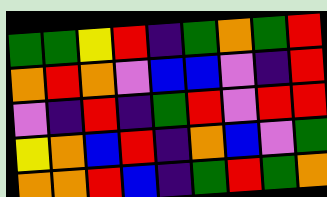[["green", "green", "yellow", "red", "indigo", "green", "orange", "green", "red"], ["orange", "red", "orange", "violet", "blue", "blue", "violet", "indigo", "red"], ["violet", "indigo", "red", "indigo", "green", "red", "violet", "red", "red"], ["yellow", "orange", "blue", "red", "indigo", "orange", "blue", "violet", "green"], ["orange", "orange", "red", "blue", "indigo", "green", "red", "green", "orange"]]